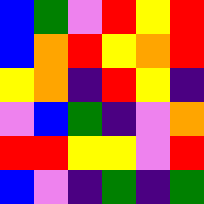[["blue", "green", "violet", "red", "yellow", "red"], ["blue", "orange", "red", "yellow", "orange", "red"], ["yellow", "orange", "indigo", "red", "yellow", "indigo"], ["violet", "blue", "green", "indigo", "violet", "orange"], ["red", "red", "yellow", "yellow", "violet", "red"], ["blue", "violet", "indigo", "green", "indigo", "green"]]